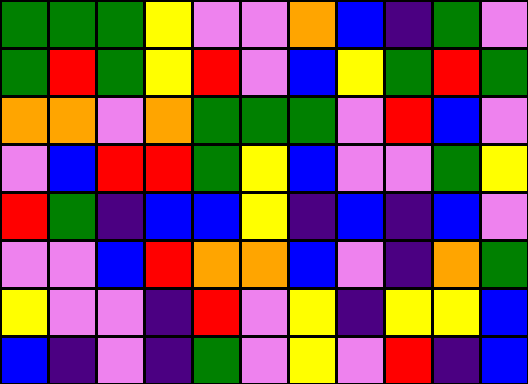[["green", "green", "green", "yellow", "violet", "violet", "orange", "blue", "indigo", "green", "violet"], ["green", "red", "green", "yellow", "red", "violet", "blue", "yellow", "green", "red", "green"], ["orange", "orange", "violet", "orange", "green", "green", "green", "violet", "red", "blue", "violet"], ["violet", "blue", "red", "red", "green", "yellow", "blue", "violet", "violet", "green", "yellow"], ["red", "green", "indigo", "blue", "blue", "yellow", "indigo", "blue", "indigo", "blue", "violet"], ["violet", "violet", "blue", "red", "orange", "orange", "blue", "violet", "indigo", "orange", "green"], ["yellow", "violet", "violet", "indigo", "red", "violet", "yellow", "indigo", "yellow", "yellow", "blue"], ["blue", "indigo", "violet", "indigo", "green", "violet", "yellow", "violet", "red", "indigo", "blue"]]